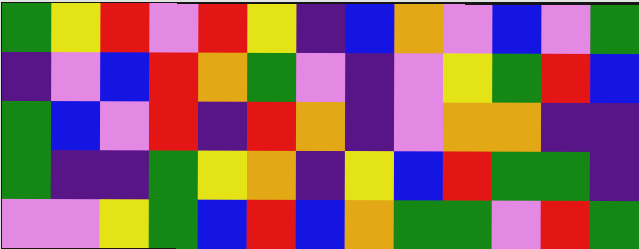[["green", "yellow", "red", "violet", "red", "yellow", "indigo", "blue", "orange", "violet", "blue", "violet", "green"], ["indigo", "violet", "blue", "red", "orange", "green", "violet", "indigo", "violet", "yellow", "green", "red", "blue"], ["green", "blue", "violet", "red", "indigo", "red", "orange", "indigo", "violet", "orange", "orange", "indigo", "indigo"], ["green", "indigo", "indigo", "green", "yellow", "orange", "indigo", "yellow", "blue", "red", "green", "green", "indigo"], ["violet", "violet", "yellow", "green", "blue", "red", "blue", "orange", "green", "green", "violet", "red", "green"]]